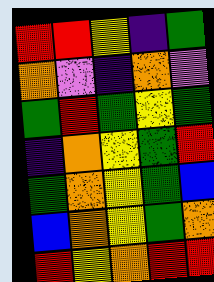[["red", "red", "yellow", "indigo", "green"], ["orange", "violet", "indigo", "orange", "violet"], ["green", "red", "green", "yellow", "green"], ["indigo", "orange", "yellow", "green", "red"], ["green", "orange", "yellow", "green", "blue"], ["blue", "orange", "yellow", "green", "orange"], ["red", "yellow", "orange", "red", "red"]]